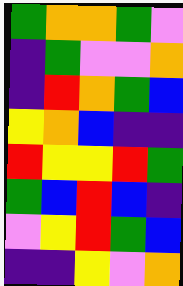[["green", "orange", "orange", "green", "violet"], ["indigo", "green", "violet", "violet", "orange"], ["indigo", "red", "orange", "green", "blue"], ["yellow", "orange", "blue", "indigo", "indigo"], ["red", "yellow", "yellow", "red", "green"], ["green", "blue", "red", "blue", "indigo"], ["violet", "yellow", "red", "green", "blue"], ["indigo", "indigo", "yellow", "violet", "orange"]]